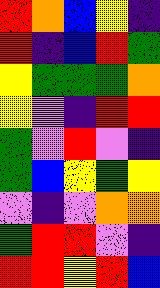[["red", "orange", "blue", "yellow", "indigo"], ["red", "indigo", "blue", "red", "green"], ["yellow", "green", "green", "green", "orange"], ["yellow", "violet", "indigo", "red", "red"], ["green", "violet", "red", "violet", "indigo"], ["green", "blue", "yellow", "green", "yellow"], ["violet", "indigo", "violet", "orange", "orange"], ["green", "red", "red", "violet", "indigo"], ["red", "red", "yellow", "red", "blue"]]